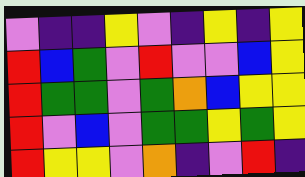[["violet", "indigo", "indigo", "yellow", "violet", "indigo", "yellow", "indigo", "yellow"], ["red", "blue", "green", "violet", "red", "violet", "violet", "blue", "yellow"], ["red", "green", "green", "violet", "green", "orange", "blue", "yellow", "yellow"], ["red", "violet", "blue", "violet", "green", "green", "yellow", "green", "yellow"], ["red", "yellow", "yellow", "violet", "orange", "indigo", "violet", "red", "indigo"]]